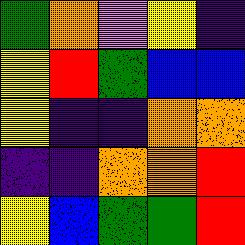[["green", "orange", "violet", "yellow", "indigo"], ["yellow", "red", "green", "blue", "blue"], ["yellow", "indigo", "indigo", "orange", "orange"], ["indigo", "indigo", "orange", "orange", "red"], ["yellow", "blue", "green", "green", "red"]]